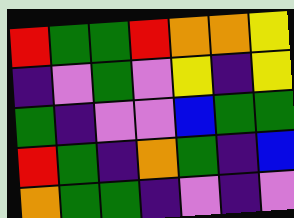[["red", "green", "green", "red", "orange", "orange", "yellow"], ["indigo", "violet", "green", "violet", "yellow", "indigo", "yellow"], ["green", "indigo", "violet", "violet", "blue", "green", "green"], ["red", "green", "indigo", "orange", "green", "indigo", "blue"], ["orange", "green", "green", "indigo", "violet", "indigo", "violet"]]